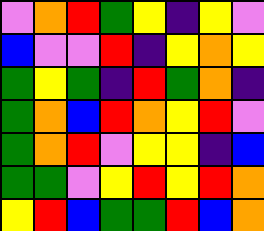[["violet", "orange", "red", "green", "yellow", "indigo", "yellow", "violet"], ["blue", "violet", "violet", "red", "indigo", "yellow", "orange", "yellow"], ["green", "yellow", "green", "indigo", "red", "green", "orange", "indigo"], ["green", "orange", "blue", "red", "orange", "yellow", "red", "violet"], ["green", "orange", "red", "violet", "yellow", "yellow", "indigo", "blue"], ["green", "green", "violet", "yellow", "red", "yellow", "red", "orange"], ["yellow", "red", "blue", "green", "green", "red", "blue", "orange"]]